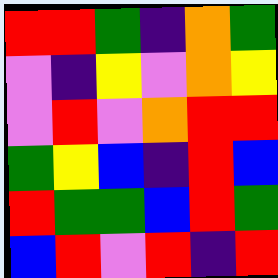[["red", "red", "green", "indigo", "orange", "green"], ["violet", "indigo", "yellow", "violet", "orange", "yellow"], ["violet", "red", "violet", "orange", "red", "red"], ["green", "yellow", "blue", "indigo", "red", "blue"], ["red", "green", "green", "blue", "red", "green"], ["blue", "red", "violet", "red", "indigo", "red"]]